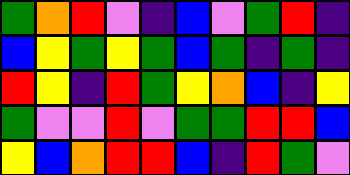[["green", "orange", "red", "violet", "indigo", "blue", "violet", "green", "red", "indigo"], ["blue", "yellow", "green", "yellow", "green", "blue", "green", "indigo", "green", "indigo"], ["red", "yellow", "indigo", "red", "green", "yellow", "orange", "blue", "indigo", "yellow"], ["green", "violet", "violet", "red", "violet", "green", "green", "red", "red", "blue"], ["yellow", "blue", "orange", "red", "red", "blue", "indigo", "red", "green", "violet"]]